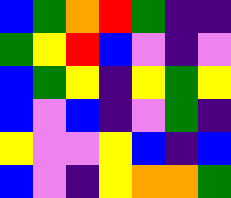[["blue", "green", "orange", "red", "green", "indigo", "indigo"], ["green", "yellow", "red", "blue", "violet", "indigo", "violet"], ["blue", "green", "yellow", "indigo", "yellow", "green", "yellow"], ["blue", "violet", "blue", "indigo", "violet", "green", "indigo"], ["yellow", "violet", "violet", "yellow", "blue", "indigo", "blue"], ["blue", "violet", "indigo", "yellow", "orange", "orange", "green"]]